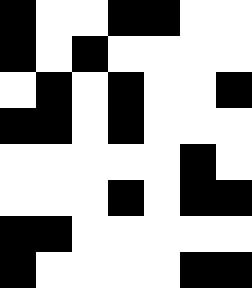[["black", "white", "white", "black", "black", "white", "white"], ["black", "white", "black", "white", "white", "white", "white"], ["white", "black", "white", "black", "white", "white", "black"], ["black", "black", "white", "black", "white", "white", "white"], ["white", "white", "white", "white", "white", "black", "white"], ["white", "white", "white", "black", "white", "black", "black"], ["black", "black", "white", "white", "white", "white", "white"], ["black", "white", "white", "white", "white", "black", "black"]]